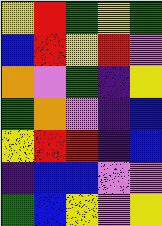[["yellow", "red", "green", "yellow", "green"], ["blue", "red", "yellow", "red", "violet"], ["orange", "violet", "green", "indigo", "yellow"], ["green", "orange", "violet", "indigo", "blue"], ["yellow", "red", "red", "indigo", "blue"], ["indigo", "blue", "blue", "violet", "violet"], ["green", "blue", "yellow", "violet", "yellow"]]